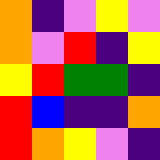[["orange", "indigo", "violet", "yellow", "violet"], ["orange", "violet", "red", "indigo", "yellow"], ["yellow", "red", "green", "green", "indigo"], ["red", "blue", "indigo", "indigo", "orange"], ["red", "orange", "yellow", "violet", "indigo"]]